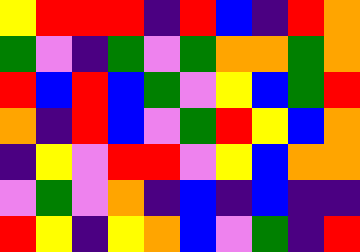[["yellow", "red", "red", "red", "indigo", "red", "blue", "indigo", "red", "orange"], ["green", "violet", "indigo", "green", "violet", "green", "orange", "orange", "green", "orange"], ["red", "blue", "red", "blue", "green", "violet", "yellow", "blue", "green", "red"], ["orange", "indigo", "red", "blue", "violet", "green", "red", "yellow", "blue", "orange"], ["indigo", "yellow", "violet", "red", "red", "violet", "yellow", "blue", "orange", "orange"], ["violet", "green", "violet", "orange", "indigo", "blue", "indigo", "blue", "indigo", "indigo"], ["red", "yellow", "indigo", "yellow", "orange", "blue", "violet", "green", "indigo", "red"]]